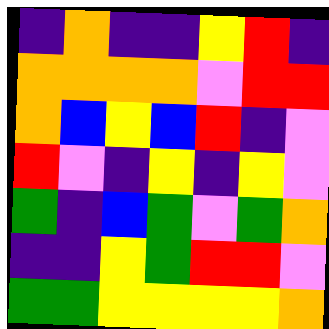[["indigo", "orange", "indigo", "indigo", "yellow", "red", "indigo"], ["orange", "orange", "orange", "orange", "violet", "red", "red"], ["orange", "blue", "yellow", "blue", "red", "indigo", "violet"], ["red", "violet", "indigo", "yellow", "indigo", "yellow", "violet"], ["green", "indigo", "blue", "green", "violet", "green", "orange"], ["indigo", "indigo", "yellow", "green", "red", "red", "violet"], ["green", "green", "yellow", "yellow", "yellow", "yellow", "orange"]]